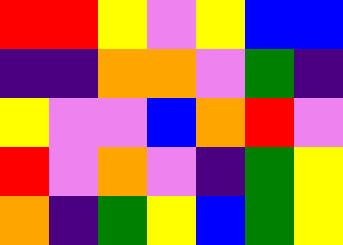[["red", "red", "yellow", "violet", "yellow", "blue", "blue"], ["indigo", "indigo", "orange", "orange", "violet", "green", "indigo"], ["yellow", "violet", "violet", "blue", "orange", "red", "violet"], ["red", "violet", "orange", "violet", "indigo", "green", "yellow"], ["orange", "indigo", "green", "yellow", "blue", "green", "yellow"]]